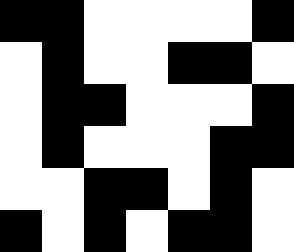[["black", "black", "white", "white", "white", "white", "black"], ["white", "black", "white", "white", "black", "black", "white"], ["white", "black", "black", "white", "white", "white", "black"], ["white", "black", "white", "white", "white", "black", "black"], ["white", "white", "black", "black", "white", "black", "white"], ["black", "white", "black", "white", "black", "black", "white"]]